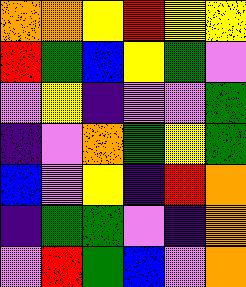[["orange", "orange", "yellow", "red", "yellow", "yellow"], ["red", "green", "blue", "yellow", "green", "violet"], ["violet", "yellow", "indigo", "violet", "violet", "green"], ["indigo", "violet", "orange", "green", "yellow", "green"], ["blue", "violet", "yellow", "indigo", "red", "orange"], ["indigo", "green", "green", "violet", "indigo", "orange"], ["violet", "red", "green", "blue", "violet", "orange"]]